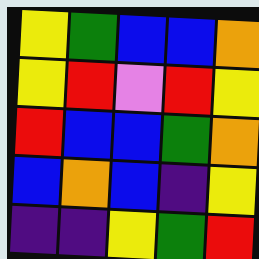[["yellow", "green", "blue", "blue", "orange"], ["yellow", "red", "violet", "red", "yellow"], ["red", "blue", "blue", "green", "orange"], ["blue", "orange", "blue", "indigo", "yellow"], ["indigo", "indigo", "yellow", "green", "red"]]